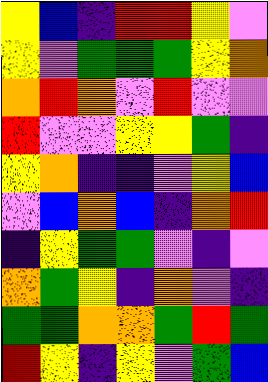[["yellow", "blue", "indigo", "red", "red", "yellow", "violet"], ["yellow", "violet", "green", "green", "green", "yellow", "orange"], ["orange", "red", "orange", "violet", "red", "violet", "violet"], ["red", "violet", "violet", "yellow", "yellow", "green", "indigo"], ["yellow", "orange", "indigo", "indigo", "violet", "yellow", "blue"], ["violet", "blue", "orange", "blue", "indigo", "orange", "red"], ["indigo", "yellow", "green", "green", "violet", "indigo", "violet"], ["orange", "green", "yellow", "indigo", "orange", "violet", "indigo"], ["green", "green", "orange", "orange", "green", "red", "green"], ["red", "yellow", "indigo", "yellow", "violet", "green", "blue"]]